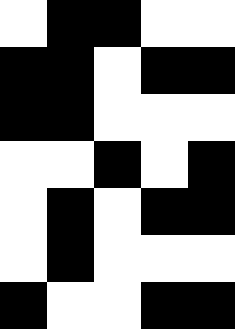[["white", "black", "black", "white", "white"], ["black", "black", "white", "black", "black"], ["black", "black", "white", "white", "white"], ["white", "white", "black", "white", "black"], ["white", "black", "white", "black", "black"], ["white", "black", "white", "white", "white"], ["black", "white", "white", "black", "black"]]